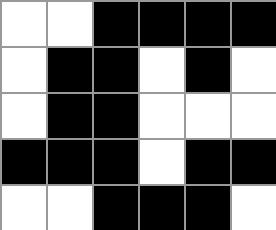[["white", "white", "black", "black", "black", "black"], ["white", "black", "black", "white", "black", "white"], ["white", "black", "black", "white", "white", "white"], ["black", "black", "black", "white", "black", "black"], ["white", "white", "black", "black", "black", "white"]]